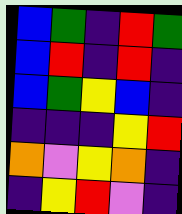[["blue", "green", "indigo", "red", "green"], ["blue", "red", "indigo", "red", "indigo"], ["blue", "green", "yellow", "blue", "indigo"], ["indigo", "indigo", "indigo", "yellow", "red"], ["orange", "violet", "yellow", "orange", "indigo"], ["indigo", "yellow", "red", "violet", "indigo"]]